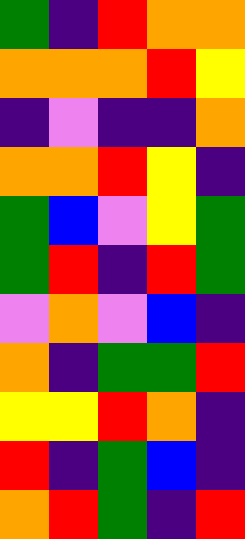[["green", "indigo", "red", "orange", "orange"], ["orange", "orange", "orange", "red", "yellow"], ["indigo", "violet", "indigo", "indigo", "orange"], ["orange", "orange", "red", "yellow", "indigo"], ["green", "blue", "violet", "yellow", "green"], ["green", "red", "indigo", "red", "green"], ["violet", "orange", "violet", "blue", "indigo"], ["orange", "indigo", "green", "green", "red"], ["yellow", "yellow", "red", "orange", "indigo"], ["red", "indigo", "green", "blue", "indigo"], ["orange", "red", "green", "indigo", "red"]]